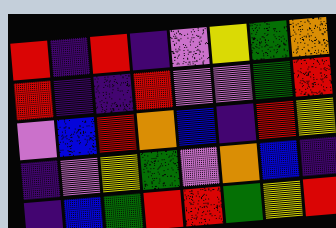[["red", "indigo", "red", "indigo", "violet", "yellow", "green", "orange"], ["red", "indigo", "indigo", "red", "violet", "violet", "green", "red"], ["violet", "blue", "red", "orange", "blue", "indigo", "red", "yellow"], ["indigo", "violet", "yellow", "green", "violet", "orange", "blue", "indigo"], ["indigo", "blue", "green", "red", "red", "green", "yellow", "red"]]